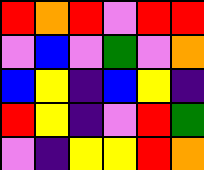[["red", "orange", "red", "violet", "red", "red"], ["violet", "blue", "violet", "green", "violet", "orange"], ["blue", "yellow", "indigo", "blue", "yellow", "indigo"], ["red", "yellow", "indigo", "violet", "red", "green"], ["violet", "indigo", "yellow", "yellow", "red", "orange"]]